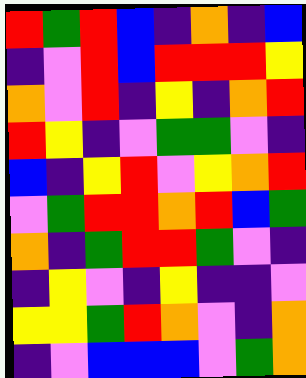[["red", "green", "red", "blue", "indigo", "orange", "indigo", "blue"], ["indigo", "violet", "red", "blue", "red", "red", "red", "yellow"], ["orange", "violet", "red", "indigo", "yellow", "indigo", "orange", "red"], ["red", "yellow", "indigo", "violet", "green", "green", "violet", "indigo"], ["blue", "indigo", "yellow", "red", "violet", "yellow", "orange", "red"], ["violet", "green", "red", "red", "orange", "red", "blue", "green"], ["orange", "indigo", "green", "red", "red", "green", "violet", "indigo"], ["indigo", "yellow", "violet", "indigo", "yellow", "indigo", "indigo", "violet"], ["yellow", "yellow", "green", "red", "orange", "violet", "indigo", "orange"], ["indigo", "violet", "blue", "blue", "blue", "violet", "green", "orange"]]